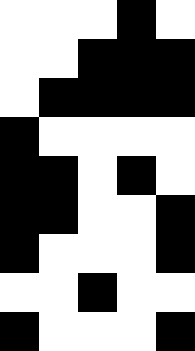[["white", "white", "white", "black", "white"], ["white", "white", "black", "black", "black"], ["white", "black", "black", "black", "black"], ["black", "white", "white", "white", "white"], ["black", "black", "white", "black", "white"], ["black", "black", "white", "white", "black"], ["black", "white", "white", "white", "black"], ["white", "white", "black", "white", "white"], ["black", "white", "white", "white", "black"]]